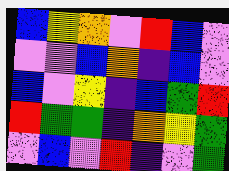[["blue", "yellow", "orange", "violet", "red", "blue", "violet"], ["violet", "violet", "blue", "orange", "indigo", "blue", "violet"], ["blue", "violet", "yellow", "indigo", "blue", "green", "red"], ["red", "green", "green", "indigo", "orange", "yellow", "green"], ["violet", "blue", "violet", "red", "indigo", "violet", "green"]]